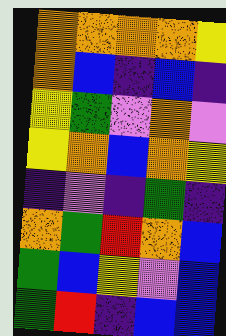[["orange", "orange", "orange", "orange", "yellow"], ["orange", "blue", "indigo", "blue", "indigo"], ["yellow", "green", "violet", "orange", "violet"], ["yellow", "orange", "blue", "orange", "yellow"], ["indigo", "violet", "indigo", "green", "indigo"], ["orange", "green", "red", "orange", "blue"], ["green", "blue", "yellow", "violet", "blue"], ["green", "red", "indigo", "blue", "blue"]]